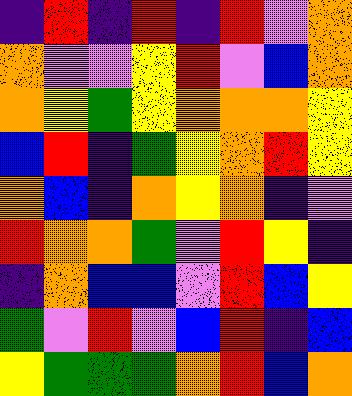[["indigo", "red", "indigo", "red", "indigo", "red", "violet", "orange"], ["orange", "violet", "violet", "yellow", "red", "violet", "blue", "orange"], ["orange", "yellow", "green", "yellow", "orange", "orange", "orange", "yellow"], ["blue", "red", "indigo", "green", "yellow", "orange", "red", "yellow"], ["orange", "blue", "indigo", "orange", "yellow", "orange", "indigo", "violet"], ["red", "orange", "orange", "green", "violet", "red", "yellow", "indigo"], ["indigo", "orange", "blue", "blue", "violet", "red", "blue", "yellow"], ["green", "violet", "red", "violet", "blue", "red", "indigo", "blue"], ["yellow", "green", "green", "green", "orange", "red", "blue", "orange"]]